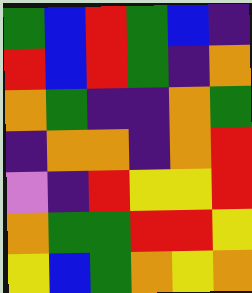[["green", "blue", "red", "green", "blue", "indigo"], ["red", "blue", "red", "green", "indigo", "orange"], ["orange", "green", "indigo", "indigo", "orange", "green"], ["indigo", "orange", "orange", "indigo", "orange", "red"], ["violet", "indigo", "red", "yellow", "yellow", "red"], ["orange", "green", "green", "red", "red", "yellow"], ["yellow", "blue", "green", "orange", "yellow", "orange"]]